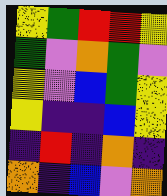[["yellow", "green", "red", "red", "yellow"], ["green", "violet", "orange", "green", "violet"], ["yellow", "violet", "blue", "green", "yellow"], ["yellow", "indigo", "indigo", "blue", "yellow"], ["indigo", "red", "indigo", "orange", "indigo"], ["orange", "indigo", "blue", "violet", "orange"]]